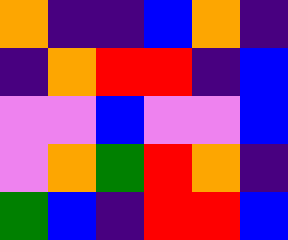[["orange", "indigo", "indigo", "blue", "orange", "indigo"], ["indigo", "orange", "red", "red", "indigo", "blue"], ["violet", "violet", "blue", "violet", "violet", "blue"], ["violet", "orange", "green", "red", "orange", "indigo"], ["green", "blue", "indigo", "red", "red", "blue"]]